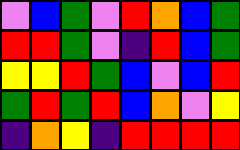[["violet", "blue", "green", "violet", "red", "orange", "blue", "green"], ["red", "red", "green", "violet", "indigo", "red", "blue", "green"], ["yellow", "yellow", "red", "green", "blue", "violet", "blue", "red"], ["green", "red", "green", "red", "blue", "orange", "violet", "yellow"], ["indigo", "orange", "yellow", "indigo", "red", "red", "red", "red"]]